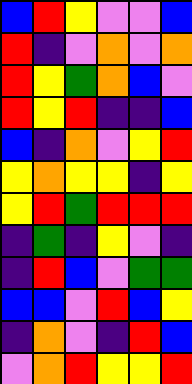[["blue", "red", "yellow", "violet", "violet", "blue"], ["red", "indigo", "violet", "orange", "violet", "orange"], ["red", "yellow", "green", "orange", "blue", "violet"], ["red", "yellow", "red", "indigo", "indigo", "blue"], ["blue", "indigo", "orange", "violet", "yellow", "red"], ["yellow", "orange", "yellow", "yellow", "indigo", "yellow"], ["yellow", "red", "green", "red", "red", "red"], ["indigo", "green", "indigo", "yellow", "violet", "indigo"], ["indigo", "red", "blue", "violet", "green", "green"], ["blue", "blue", "violet", "red", "blue", "yellow"], ["indigo", "orange", "violet", "indigo", "red", "blue"], ["violet", "orange", "red", "yellow", "yellow", "red"]]